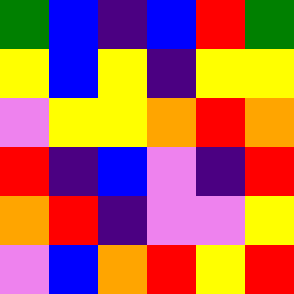[["green", "blue", "indigo", "blue", "red", "green"], ["yellow", "blue", "yellow", "indigo", "yellow", "yellow"], ["violet", "yellow", "yellow", "orange", "red", "orange"], ["red", "indigo", "blue", "violet", "indigo", "red"], ["orange", "red", "indigo", "violet", "violet", "yellow"], ["violet", "blue", "orange", "red", "yellow", "red"]]